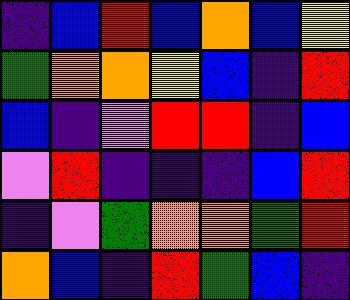[["indigo", "blue", "red", "blue", "orange", "blue", "yellow"], ["green", "orange", "orange", "yellow", "blue", "indigo", "red"], ["blue", "indigo", "violet", "red", "red", "indigo", "blue"], ["violet", "red", "indigo", "indigo", "indigo", "blue", "red"], ["indigo", "violet", "green", "orange", "orange", "green", "red"], ["orange", "blue", "indigo", "red", "green", "blue", "indigo"]]